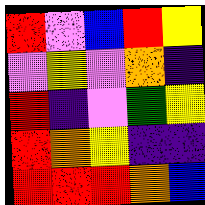[["red", "violet", "blue", "red", "yellow"], ["violet", "yellow", "violet", "orange", "indigo"], ["red", "indigo", "violet", "green", "yellow"], ["red", "orange", "yellow", "indigo", "indigo"], ["red", "red", "red", "orange", "blue"]]